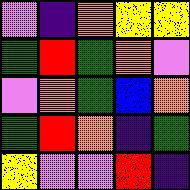[["violet", "indigo", "orange", "yellow", "yellow"], ["green", "red", "green", "orange", "violet"], ["violet", "orange", "green", "blue", "orange"], ["green", "red", "orange", "indigo", "green"], ["yellow", "violet", "violet", "red", "indigo"]]